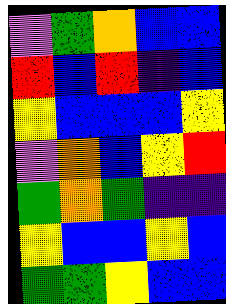[["violet", "green", "orange", "blue", "blue"], ["red", "blue", "red", "indigo", "blue"], ["yellow", "blue", "blue", "blue", "yellow"], ["violet", "orange", "blue", "yellow", "red"], ["green", "orange", "green", "indigo", "indigo"], ["yellow", "blue", "blue", "yellow", "blue"], ["green", "green", "yellow", "blue", "blue"]]